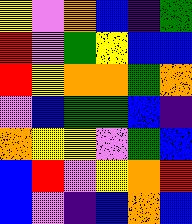[["yellow", "violet", "orange", "blue", "indigo", "green"], ["red", "violet", "green", "yellow", "blue", "blue"], ["red", "yellow", "orange", "orange", "green", "orange"], ["violet", "blue", "green", "green", "blue", "indigo"], ["orange", "yellow", "yellow", "violet", "green", "blue"], ["blue", "red", "violet", "yellow", "orange", "red"], ["blue", "violet", "indigo", "blue", "orange", "blue"]]